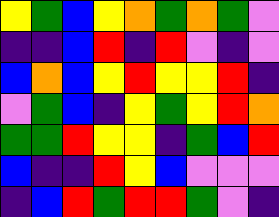[["yellow", "green", "blue", "yellow", "orange", "green", "orange", "green", "violet"], ["indigo", "indigo", "blue", "red", "indigo", "red", "violet", "indigo", "violet"], ["blue", "orange", "blue", "yellow", "red", "yellow", "yellow", "red", "indigo"], ["violet", "green", "blue", "indigo", "yellow", "green", "yellow", "red", "orange"], ["green", "green", "red", "yellow", "yellow", "indigo", "green", "blue", "red"], ["blue", "indigo", "indigo", "red", "yellow", "blue", "violet", "violet", "violet"], ["indigo", "blue", "red", "green", "red", "red", "green", "violet", "indigo"]]